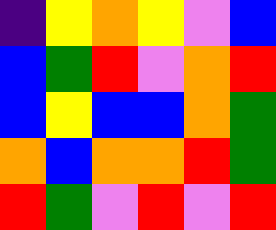[["indigo", "yellow", "orange", "yellow", "violet", "blue"], ["blue", "green", "red", "violet", "orange", "red"], ["blue", "yellow", "blue", "blue", "orange", "green"], ["orange", "blue", "orange", "orange", "red", "green"], ["red", "green", "violet", "red", "violet", "red"]]